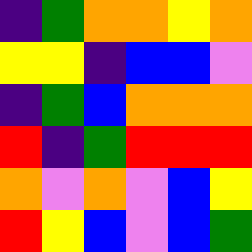[["indigo", "green", "orange", "orange", "yellow", "orange"], ["yellow", "yellow", "indigo", "blue", "blue", "violet"], ["indigo", "green", "blue", "orange", "orange", "orange"], ["red", "indigo", "green", "red", "red", "red"], ["orange", "violet", "orange", "violet", "blue", "yellow"], ["red", "yellow", "blue", "violet", "blue", "green"]]